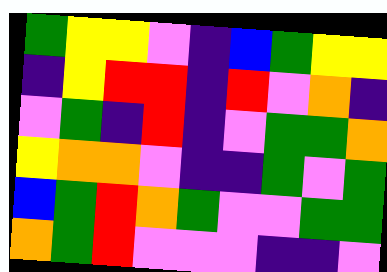[["green", "yellow", "yellow", "violet", "indigo", "blue", "green", "yellow", "yellow"], ["indigo", "yellow", "red", "red", "indigo", "red", "violet", "orange", "indigo"], ["violet", "green", "indigo", "red", "indigo", "violet", "green", "green", "orange"], ["yellow", "orange", "orange", "violet", "indigo", "indigo", "green", "violet", "green"], ["blue", "green", "red", "orange", "green", "violet", "violet", "green", "green"], ["orange", "green", "red", "violet", "violet", "violet", "indigo", "indigo", "violet"]]